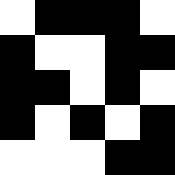[["white", "black", "black", "black", "white"], ["black", "white", "white", "black", "black"], ["black", "black", "white", "black", "white"], ["black", "white", "black", "white", "black"], ["white", "white", "white", "black", "black"]]